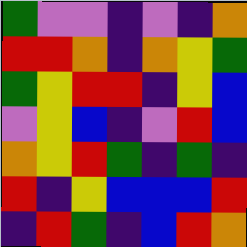[["green", "violet", "violet", "indigo", "violet", "indigo", "orange"], ["red", "red", "orange", "indigo", "orange", "yellow", "green"], ["green", "yellow", "red", "red", "indigo", "yellow", "blue"], ["violet", "yellow", "blue", "indigo", "violet", "red", "blue"], ["orange", "yellow", "red", "green", "indigo", "green", "indigo"], ["red", "indigo", "yellow", "blue", "blue", "blue", "red"], ["indigo", "red", "green", "indigo", "blue", "red", "orange"]]